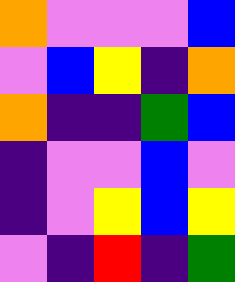[["orange", "violet", "violet", "violet", "blue"], ["violet", "blue", "yellow", "indigo", "orange"], ["orange", "indigo", "indigo", "green", "blue"], ["indigo", "violet", "violet", "blue", "violet"], ["indigo", "violet", "yellow", "blue", "yellow"], ["violet", "indigo", "red", "indigo", "green"]]